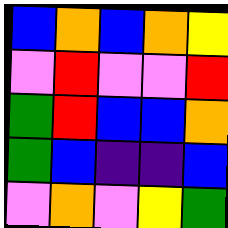[["blue", "orange", "blue", "orange", "yellow"], ["violet", "red", "violet", "violet", "red"], ["green", "red", "blue", "blue", "orange"], ["green", "blue", "indigo", "indigo", "blue"], ["violet", "orange", "violet", "yellow", "green"]]